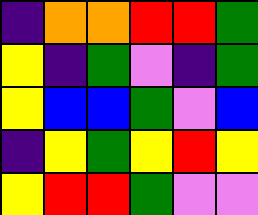[["indigo", "orange", "orange", "red", "red", "green"], ["yellow", "indigo", "green", "violet", "indigo", "green"], ["yellow", "blue", "blue", "green", "violet", "blue"], ["indigo", "yellow", "green", "yellow", "red", "yellow"], ["yellow", "red", "red", "green", "violet", "violet"]]